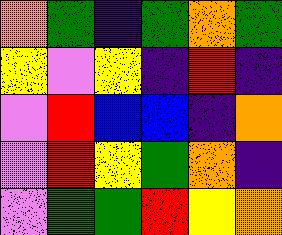[["orange", "green", "indigo", "green", "orange", "green"], ["yellow", "violet", "yellow", "indigo", "red", "indigo"], ["violet", "red", "blue", "blue", "indigo", "orange"], ["violet", "red", "yellow", "green", "orange", "indigo"], ["violet", "green", "green", "red", "yellow", "orange"]]